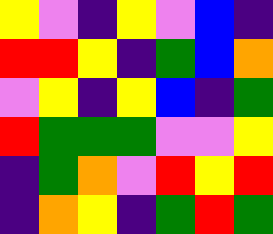[["yellow", "violet", "indigo", "yellow", "violet", "blue", "indigo"], ["red", "red", "yellow", "indigo", "green", "blue", "orange"], ["violet", "yellow", "indigo", "yellow", "blue", "indigo", "green"], ["red", "green", "green", "green", "violet", "violet", "yellow"], ["indigo", "green", "orange", "violet", "red", "yellow", "red"], ["indigo", "orange", "yellow", "indigo", "green", "red", "green"]]